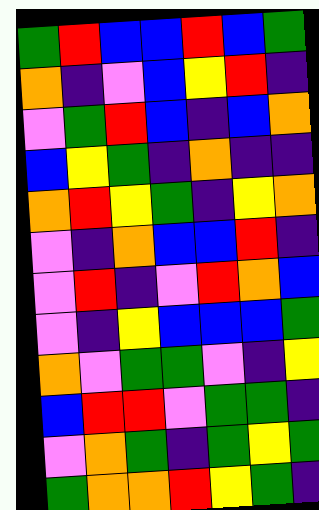[["green", "red", "blue", "blue", "red", "blue", "green"], ["orange", "indigo", "violet", "blue", "yellow", "red", "indigo"], ["violet", "green", "red", "blue", "indigo", "blue", "orange"], ["blue", "yellow", "green", "indigo", "orange", "indigo", "indigo"], ["orange", "red", "yellow", "green", "indigo", "yellow", "orange"], ["violet", "indigo", "orange", "blue", "blue", "red", "indigo"], ["violet", "red", "indigo", "violet", "red", "orange", "blue"], ["violet", "indigo", "yellow", "blue", "blue", "blue", "green"], ["orange", "violet", "green", "green", "violet", "indigo", "yellow"], ["blue", "red", "red", "violet", "green", "green", "indigo"], ["violet", "orange", "green", "indigo", "green", "yellow", "green"], ["green", "orange", "orange", "red", "yellow", "green", "indigo"]]